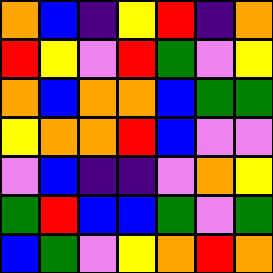[["orange", "blue", "indigo", "yellow", "red", "indigo", "orange"], ["red", "yellow", "violet", "red", "green", "violet", "yellow"], ["orange", "blue", "orange", "orange", "blue", "green", "green"], ["yellow", "orange", "orange", "red", "blue", "violet", "violet"], ["violet", "blue", "indigo", "indigo", "violet", "orange", "yellow"], ["green", "red", "blue", "blue", "green", "violet", "green"], ["blue", "green", "violet", "yellow", "orange", "red", "orange"]]